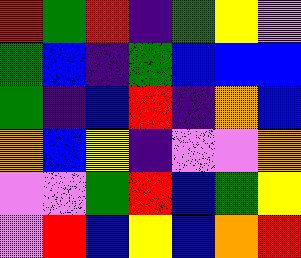[["red", "green", "red", "indigo", "green", "yellow", "violet"], ["green", "blue", "indigo", "green", "blue", "blue", "blue"], ["green", "indigo", "blue", "red", "indigo", "orange", "blue"], ["orange", "blue", "yellow", "indigo", "violet", "violet", "orange"], ["violet", "violet", "green", "red", "blue", "green", "yellow"], ["violet", "red", "blue", "yellow", "blue", "orange", "red"]]